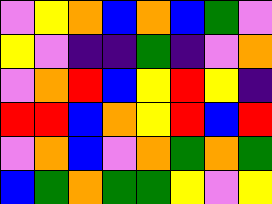[["violet", "yellow", "orange", "blue", "orange", "blue", "green", "violet"], ["yellow", "violet", "indigo", "indigo", "green", "indigo", "violet", "orange"], ["violet", "orange", "red", "blue", "yellow", "red", "yellow", "indigo"], ["red", "red", "blue", "orange", "yellow", "red", "blue", "red"], ["violet", "orange", "blue", "violet", "orange", "green", "orange", "green"], ["blue", "green", "orange", "green", "green", "yellow", "violet", "yellow"]]